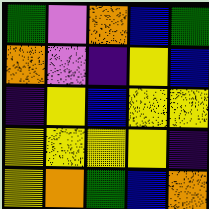[["green", "violet", "orange", "blue", "green"], ["orange", "violet", "indigo", "yellow", "blue"], ["indigo", "yellow", "blue", "yellow", "yellow"], ["yellow", "yellow", "yellow", "yellow", "indigo"], ["yellow", "orange", "green", "blue", "orange"]]